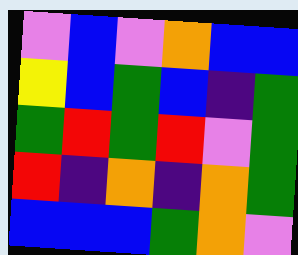[["violet", "blue", "violet", "orange", "blue", "blue"], ["yellow", "blue", "green", "blue", "indigo", "green"], ["green", "red", "green", "red", "violet", "green"], ["red", "indigo", "orange", "indigo", "orange", "green"], ["blue", "blue", "blue", "green", "orange", "violet"]]